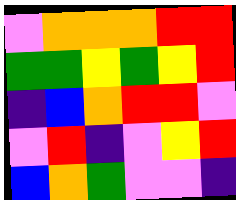[["violet", "orange", "orange", "orange", "red", "red"], ["green", "green", "yellow", "green", "yellow", "red"], ["indigo", "blue", "orange", "red", "red", "violet"], ["violet", "red", "indigo", "violet", "yellow", "red"], ["blue", "orange", "green", "violet", "violet", "indigo"]]